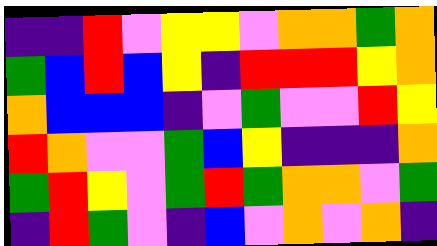[["indigo", "indigo", "red", "violet", "yellow", "yellow", "violet", "orange", "orange", "green", "orange"], ["green", "blue", "red", "blue", "yellow", "indigo", "red", "red", "red", "yellow", "orange"], ["orange", "blue", "blue", "blue", "indigo", "violet", "green", "violet", "violet", "red", "yellow"], ["red", "orange", "violet", "violet", "green", "blue", "yellow", "indigo", "indigo", "indigo", "orange"], ["green", "red", "yellow", "violet", "green", "red", "green", "orange", "orange", "violet", "green"], ["indigo", "red", "green", "violet", "indigo", "blue", "violet", "orange", "violet", "orange", "indigo"]]